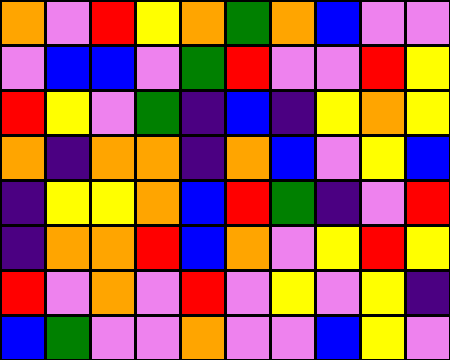[["orange", "violet", "red", "yellow", "orange", "green", "orange", "blue", "violet", "violet"], ["violet", "blue", "blue", "violet", "green", "red", "violet", "violet", "red", "yellow"], ["red", "yellow", "violet", "green", "indigo", "blue", "indigo", "yellow", "orange", "yellow"], ["orange", "indigo", "orange", "orange", "indigo", "orange", "blue", "violet", "yellow", "blue"], ["indigo", "yellow", "yellow", "orange", "blue", "red", "green", "indigo", "violet", "red"], ["indigo", "orange", "orange", "red", "blue", "orange", "violet", "yellow", "red", "yellow"], ["red", "violet", "orange", "violet", "red", "violet", "yellow", "violet", "yellow", "indigo"], ["blue", "green", "violet", "violet", "orange", "violet", "violet", "blue", "yellow", "violet"]]